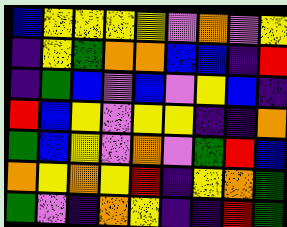[["blue", "yellow", "yellow", "yellow", "yellow", "violet", "orange", "violet", "yellow"], ["indigo", "yellow", "green", "orange", "orange", "blue", "blue", "indigo", "red"], ["indigo", "green", "blue", "violet", "blue", "violet", "yellow", "blue", "indigo"], ["red", "blue", "yellow", "violet", "yellow", "yellow", "indigo", "indigo", "orange"], ["green", "blue", "yellow", "violet", "orange", "violet", "green", "red", "blue"], ["orange", "yellow", "orange", "yellow", "red", "indigo", "yellow", "orange", "green"], ["green", "violet", "indigo", "orange", "yellow", "indigo", "indigo", "red", "green"]]